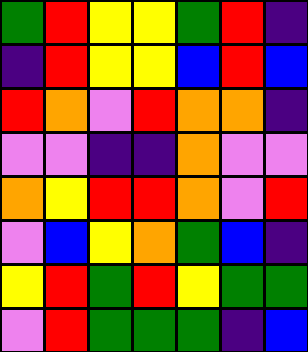[["green", "red", "yellow", "yellow", "green", "red", "indigo"], ["indigo", "red", "yellow", "yellow", "blue", "red", "blue"], ["red", "orange", "violet", "red", "orange", "orange", "indigo"], ["violet", "violet", "indigo", "indigo", "orange", "violet", "violet"], ["orange", "yellow", "red", "red", "orange", "violet", "red"], ["violet", "blue", "yellow", "orange", "green", "blue", "indigo"], ["yellow", "red", "green", "red", "yellow", "green", "green"], ["violet", "red", "green", "green", "green", "indigo", "blue"]]